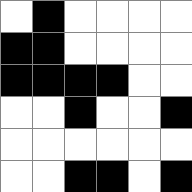[["white", "black", "white", "white", "white", "white"], ["black", "black", "white", "white", "white", "white"], ["black", "black", "black", "black", "white", "white"], ["white", "white", "black", "white", "white", "black"], ["white", "white", "white", "white", "white", "white"], ["white", "white", "black", "black", "white", "black"]]